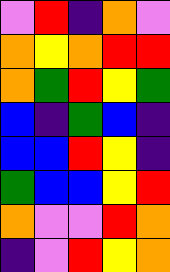[["violet", "red", "indigo", "orange", "violet"], ["orange", "yellow", "orange", "red", "red"], ["orange", "green", "red", "yellow", "green"], ["blue", "indigo", "green", "blue", "indigo"], ["blue", "blue", "red", "yellow", "indigo"], ["green", "blue", "blue", "yellow", "red"], ["orange", "violet", "violet", "red", "orange"], ["indigo", "violet", "red", "yellow", "orange"]]